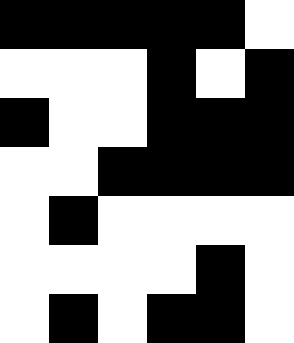[["black", "black", "black", "black", "black", "white"], ["white", "white", "white", "black", "white", "black"], ["black", "white", "white", "black", "black", "black"], ["white", "white", "black", "black", "black", "black"], ["white", "black", "white", "white", "white", "white"], ["white", "white", "white", "white", "black", "white"], ["white", "black", "white", "black", "black", "white"]]